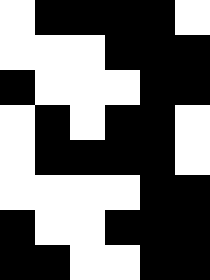[["white", "black", "black", "black", "black", "white"], ["white", "white", "white", "black", "black", "black"], ["black", "white", "white", "white", "black", "black"], ["white", "black", "white", "black", "black", "white"], ["white", "black", "black", "black", "black", "white"], ["white", "white", "white", "white", "black", "black"], ["black", "white", "white", "black", "black", "black"], ["black", "black", "white", "white", "black", "black"]]